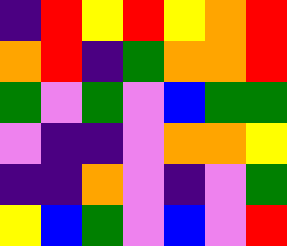[["indigo", "red", "yellow", "red", "yellow", "orange", "red"], ["orange", "red", "indigo", "green", "orange", "orange", "red"], ["green", "violet", "green", "violet", "blue", "green", "green"], ["violet", "indigo", "indigo", "violet", "orange", "orange", "yellow"], ["indigo", "indigo", "orange", "violet", "indigo", "violet", "green"], ["yellow", "blue", "green", "violet", "blue", "violet", "red"]]